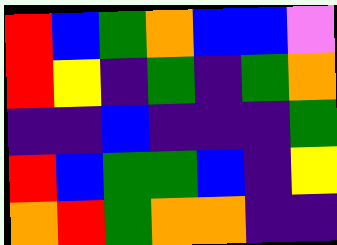[["red", "blue", "green", "orange", "blue", "blue", "violet"], ["red", "yellow", "indigo", "green", "indigo", "green", "orange"], ["indigo", "indigo", "blue", "indigo", "indigo", "indigo", "green"], ["red", "blue", "green", "green", "blue", "indigo", "yellow"], ["orange", "red", "green", "orange", "orange", "indigo", "indigo"]]